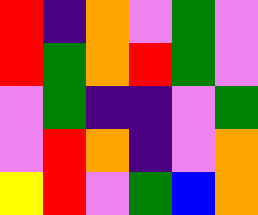[["red", "indigo", "orange", "violet", "green", "violet"], ["red", "green", "orange", "red", "green", "violet"], ["violet", "green", "indigo", "indigo", "violet", "green"], ["violet", "red", "orange", "indigo", "violet", "orange"], ["yellow", "red", "violet", "green", "blue", "orange"]]